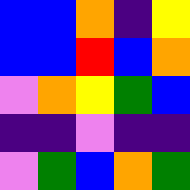[["blue", "blue", "orange", "indigo", "yellow"], ["blue", "blue", "red", "blue", "orange"], ["violet", "orange", "yellow", "green", "blue"], ["indigo", "indigo", "violet", "indigo", "indigo"], ["violet", "green", "blue", "orange", "green"]]